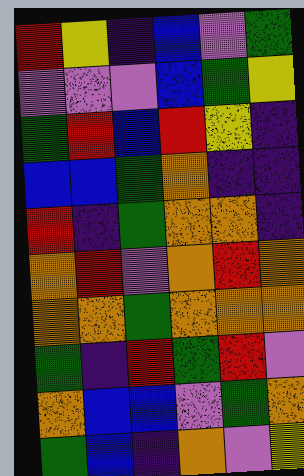[["red", "yellow", "indigo", "blue", "violet", "green"], ["violet", "violet", "violet", "blue", "green", "yellow"], ["green", "red", "blue", "red", "yellow", "indigo"], ["blue", "blue", "green", "orange", "indigo", "indigo"], ["red", "indigo", "green", "orange", "orange", "indigo"], ["orange", "red", "violet", "orange", "red", "orange"], ["orange", "orange", "green", "orange", "orange", "orange"], ["green", "indigo", "red", "green", "red", "violet"], ["orange", "blue", "blue", "violet", "green", "orange"], ["green", "blue", "indigo", "orange", "violet", "yellow"]]